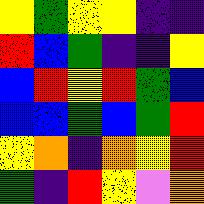[["yellow", "green", "yellow", "yellow", "indigo", "indigo"], ["red", "blue", "green", "indigo", "indigo", "yellow"], ["blue", "red", "yellow", "red", "green", "blue"], ["blue", "blue", "green", "blue", "green", "red"], ["yellow", "orange", "indigo", "orange", "yellow", "red"], ["green", "indigo", "red", "yellow", "violet", "orange"]]